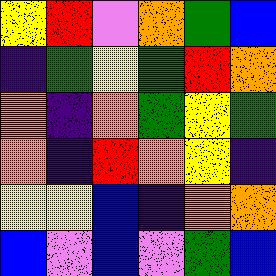[["yellow", "red", "violet", "orange", "green", "blue"], ["indigo", "green", "yellow", "green", "red", "orange"], ["orange", "indigo", "orange", "green", "yellow", "green"], ["orange", "indigo", "red", "orange", "yellow", "indigo"], ["yellow", "yellow", "blue", "indigo", "orange", "orange"], ["blue", "violet", "blue", "violet", "green", "blue"]]